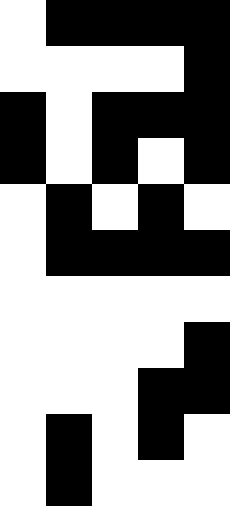[["white", "black", "black", "black", "black"], ["white", "white", "white", "white", "black"], ["black", "white", "black", "black", "black"], ["black", "white", "black", "white", "black"], ["white", "black", "white", "black", "white"], ["white", "black", "black", "black", "black"], ["white", "white", "white", "white", "white"], ["white", "white", "white", "white", "black"], ["white", "white", "white", "black", "black"], ["white", "black", "white", "black", "white"], ["white", "black", "white", "white", "white"]]